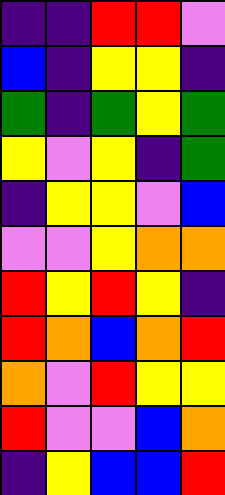[["indigo", "indigo", "red", "red", "violet"], ["blue", "indigo", "yellow", "yellow", "indigo"], ["green", "indigo", "green", "yellow", "green"], ["yellow", "violet", "yellow", "indigo", "green"], ["indigo", "yellow", "yellow", "violet", "blue"], ["violet", "violet", "yellow", "orange", "orange"], ["red", "yellow", "red", "yellow", "indigo"], ["red", "orange", "blue", "orange", "red"], ["orange", "violet", "red", "yellow", "yellow"], ["red", "violet", "violet", "blue", "orange"], ["indigo", "yellow", "blue", "blue", "red"]]